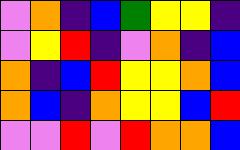[["violet", "orange", "indigo", "blue", "green", "yellow", "yellow", "indigo"], ["violet", "yellow", "red", "indigo", "violet", "orange", "indigo", "blue"], ["orange", "indigo", "blue", "red", "yellow", "yellow", "orange", "blue"], ["orange", "blue", "indigo", "orange", "yellow", "yellow", "blue", "red"], ["violet", "violet", "red", "violet", "red", "orange", "orange", "blue"]]